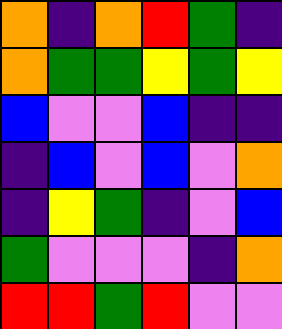[["orange", "indigo", "orange", "red", "green", "indigo"], ["orange", "green", "green", "yellow", "green", "yellow"], ["blue", "violet", "violet", "blue", "indigo", "indigo"], ["indigo", "blue", "violet", "blue", "violet", "orange"], ["indigo", "yellow", "green", "indigo", "violet", "blue"], ["green", "violet", "violet", "violet", "indigo", "orange"], ["red", "red", "green", "red", "violet", "violet"]]